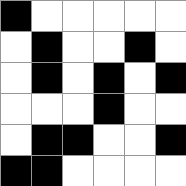[["black", "white", "white", "white", "white", "white"], ["white", "black", "white", "white", "black", "white"], ["white", "black", "white", "black", "white", "black"], ["white", "white", "white", "black", "white", "white"], ["white", "black", "black", "white", "white", "black"], ["black", "black", "white", "white", "white", "white"]]